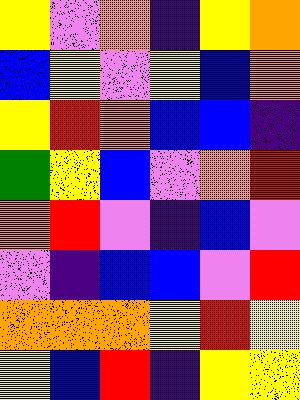[["yellow", "violet", "orange", "indigo", "yellow", "orange"], ["blue", "yellow", "violet", "yellow", "blue", "orange"], ["yellow", "red", "orange", "blue", "blue", "indigo"], ["green", "yellow", "blue", "violet", "orange", "red"], ["orange", "red", "violet", "indigo", "blue", "violet"], ["violet", "indigo", "blue", "blue", "violet", "red"], ["orange", "orange", "orange", "yellow", "red", "yellow"], ["yellow", "blue", "red", "indigo", "yellow", "yellow"]]